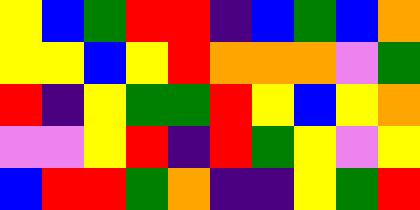[["yellow", "blue", "green", "red", "red", "indigo", "blue", "green", "blue", "orange"], ["yellow", "yellow", "blue", "yellow", "red", "orange", "orange", "orange", "violet", "green"], ["red", "indigo", "yellow", "green", "green", "red", "yellow", "blue", "yellow", "orange"], ["violet", "violet", "yellow", "red", "indigo", "red", "green", "yellow", "violet", "yellow"], ["blue", "red", "red", "green", "orange", "indigo", "indigo", "yellow", "green", "red"]]